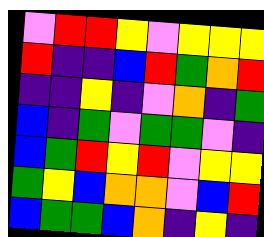[["violet", "red", "red", "yellow", "violet", "yellow", "yellow", "yellow"], ["red", "indigo", "indigo", "blue", "red", "green", "orange", "red"], ["indigo", "indigo", "yellow", "indigo", "violet", "orange", "indigo", "green"], ["blue", "indigo", "green", "violet", "green", "green", "violet", "indigo"], ["blue", "green", "red", "yellow", "red", "violet", "yellow", "yellow"], ["green", "yellow", "blue", "orange", "orange", "violet", "blue", "red"], ["blue", "green", "green", "blue", "orange", "indigo", "yellow", "indigo"]]